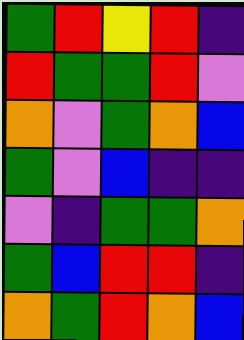[["green", "red", "yellow", "red", "indigo"], ["red", "green", "green", "red", "violet"], ["orange", "violet", "green", "orange", "blue"], ["green", "violet", "blue", "indigo", "indigo"], ["violet", "indigo", "green", "green", "orange"], ["green", "blue", "red", "red", "indigo"], ["orange", "green", "red", "orange", "blue"]]